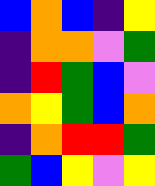[["blue", "orange", "blue", "indigo", "yellow"], ["indigo", "orange", "orange", "violet", "green"], ["indigo", "red", "green", "blue", "violet"], ["orange", "yellow", "green", "blue", "orange"], ["indigo", "orange", "red", "red", "green"], ["green", "blue", "yellow", "violet", "yellow"]]